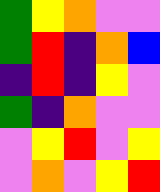[["green", "yellow", "orange", "violet", "violet"], ["green", "red", "indigo", "orange", "blue"], ["indigo", "red", "indigo", "yellow", "violet"], ["green", "indigo", "orange", "violet", "violet"], ["violet", "yellow", "red", "violet", "yellow"], ["violet", "orange", "violet", "yellow", "red"]]